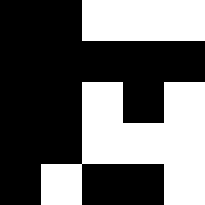[["black", "black", "white", "white", "white"], ["black", "black", "black", "black", "black"], ["black", "black", "white", "black", "white"], ["black", "black", "white", "white", "white"], ["black", "white", "black", "black", "white"]]